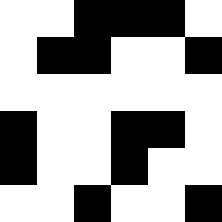[["white", "white", "black", "black", "black", "white"], ["white", "black", "black", "white", "white", "black"], ["white", "white", "white", "white", "white", "white"], ["black", "white", "white", "black", "black", "white"], ["black", "white", "white", "black", "white", "white"], ["white", "white", "black", "white", "white", "black"]]